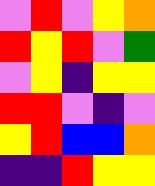[["violet", "red", "violet", "yellow", "orange"], ["red", "yellow", "red", "violet", "green"], ["violet", "yellow", "indigo", "yellow", "yellow"], ["red", "red", "violet", "indigo", "violet"], ["yellow", "red", "blue", "blue", "orange"], ["indigo", "indigo", "red", "yellow", "yellow"]]